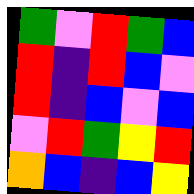[["green", "violet", "red", "green", "blue"], ["red", "indigo", "red", "blue", "violet"], ["red", "indigo", "blue", "violet", "blue"], ["violet", "red", "green", "yellow", "red"], ["orange", "blue", "indigo", "blue", "yellow"]]